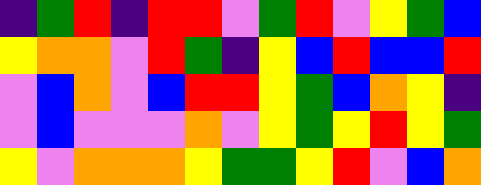[["indigo", "green", "red", "indigo", "red", "red", "violet", "green", "red", "violet", "yellow", "green", "blue"], ["yellow", "orange", "orange", "violet", "red", "green", "indigo", "yellow", "blue", "red", "blue", "blue", "red"], ["violet", "blue", "orange", "violet", "blue", "red", "red", "yellow", "green", "blue", "orange", "yellow", "indigo"], ["violet", "blue", "violet", "violet", "violet", "orange", "violet", "yellow", "green", "yellow", "red", "yellow", "green"], ["yellow", "violet", "orange", "orange", "orange", "yellow", "green", "green", "yellow", "red", "violet", "blue", "orange"]]